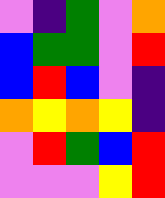[["violet", "indigo", "green", "violet", "orange"], ["blue", "green", "green", "violet", "red"], ["blue", "red", "blue", "violet", "indigo"], ["orange", "yellow", "orange", "yellow", "indigo"], ["violet", "red", "green", "blue", "red"], ["violet", "violet", "violet", "yellow", "red"]]